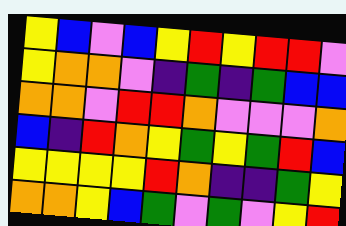[["yellow", "blue", "violet", "blue", "yellow", "red", "yellow", "red", "red", "violet"], ["yellow", "orange", "orange", "violet", "indigo", "green", "indigo", "green", "blue", "blue"], ["orange", "orange", "violet", "red", "red", "orange", "violet", "violet", "violet", "orange"], ["blue", "indigo", "red", "orange", "yellow", "green", "yellow", "green", "red", "blue"], ["yellow", "yellow", "yellow", "yellow", "red", "orange", "indigo", "indigo", "green", "yellow"], ["orange", "orange", "yellow", "blue", "green", "violet", "green", "violet", "yellow", "red"]]